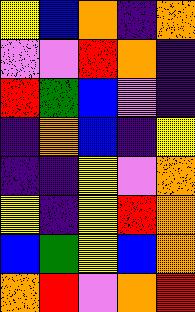[["yellow", "blue", "orange", "indigo", "orange"], ["violet", "violet", "red", "orange", "indigo"], ["red", "green", "blue", "violet", "indigo"], ["indigo", "orange", "blue", "indigo", "yellow"], ["indigo", "indigo", "yellow", "violet", "orange"], ["yellow", "indigo", "yellow", "red", "orange"], ["blue", "green", "yellow", "blue", "orange"], ["orange", "red", "violet", "orange", "red"]]